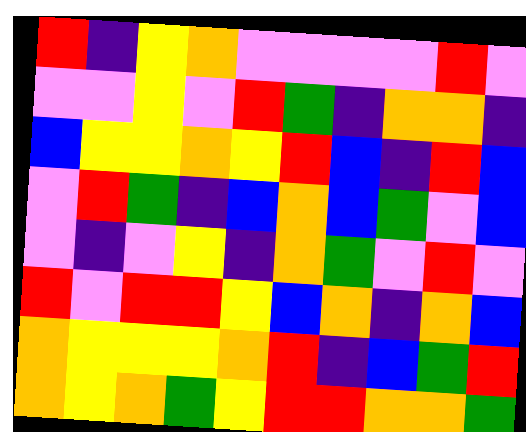[["red", "indigo", "yellow", "orange", "violet", "violet", "violet", "violet", "red", "violet"], ["violet", "violet", "yellow", "violet", "red", "green", "indigo", "orange", "orange", "indigo"], ["blue", "yellow", "yellow", "orange", "yellow", "red", "blue", "indigo", "red", "blue"], ["violet", "red", "green", "indigo", "blue", "orange", "blue", "green", "violet", "blue"], ["violet", "indigo", "violet", "yellow", "indigo", "orange", "green", "violet", "red", "violet"], ["red", "violet", "red", "red", "yellow", "blue", "orange", "indigo", "orange", "blue"], ["orange", "yellow", "yellow", "yellow", "orange", "red", "indigo", "blue", "green", "red"], ["orange", "yellow", "orange", "green", "yellow", "red", "red", "orange", "orange", "green"]]